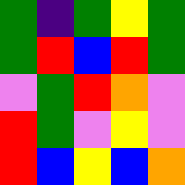[["green", "indigo", "green", "yellow", "green"], ["green", "red", "blue", "red", "green"], ["violet", "green", "red", "orange", "violet"], ["red", "green", "violet", "yellow", "violet"], ["red", "blue", "yellow", "blue", "orange"]]